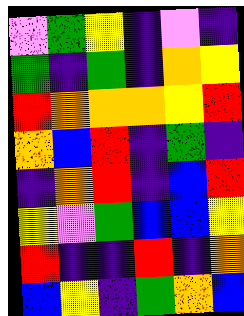[["violet", "green", "yellow", "indigo", "violet", "indigo"], ["green", "indigo", "green", "indigo", "orange", "yellow"], ["red", "orange", "orange", "orange", "yellow", "red"], ["orange", "blue", "red", "indigo", "green", "indigo"], ["indigo", "orange", "red", "indigo", "blue", "red"], ["yellow", "violet", "green", "blue", "blue", "yellow"], ["red", "indigo", "indigo", "red", "indigo", "orange"], ["blue", "yellow", "indigo", "green", "orange", "blue"]]